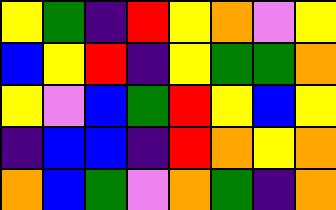[["yellow", "green", "indigo", "red", "yellow", "orange", "violet", "yellow"], ["blue", "yellow", "red", "indigo", "yellow", "green", "green", "orange"], ["yellow", "violet", "blue", "green", "red", "yellow", "blue", "yellow"], ["indigo", "blue", "blue", "indigo", "red", "orange", "yellow", "orange"], ["orange", "blue", "green", "violet", "orange", "green", "indigo", "orange"]]